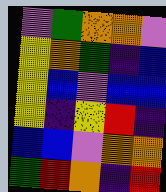[["violet", "green", "orange", "orange", "violet"], ["yellow", "orange", "green", "indigo", "blue"], ["yellow", "blue", "violet", "blue", "blue"], ["yellow", "indigo", "yellow", "red", "indigo"], ["blue", "blue", "violet", "orange", "orange"], ["green", "red", "orange", "indigo", "red"]]